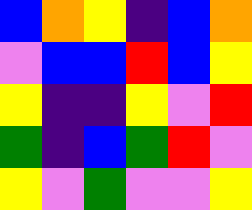[["blue", "orange", "yellow", "indigo", "blue", "orange"], ["violet", "blue", "blue", "red", "blue", "yellow"], ["yellow", "indigo", "indigo", "yellow", "violet", "red"], ["green", "indigo", "blue", "green", "red", "violet"], ["yellow", "violet", "green", "violet", "violet", "yellow"]]